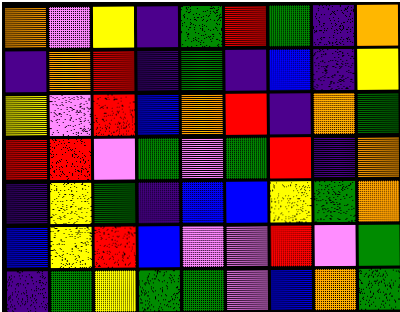[["orange", "violet", "yellow", "indigo", "green", "red", "green", "indigo", "orange"], ["indigo", "orange", "red", "indigo", "green", "indigo", "blue", "indigo", "yellow"], ["yellow", "violet", "red", "blue", "orange", "red", "indigo", "orange", "green"], ["red", "red", "violet", "green", "violet", "green", "red", "indigo", "orange"], ["indigo", "yellow", "green", "indigo", "blue", "blue", "yellow", "green", "orange"], ["blue", "yellow", "red", "blue", "violet", "violet", "red", "violet", "green"], ["indigo", "green", "yellow", "green", "green", "violet", "blue", "orange", "green"]]